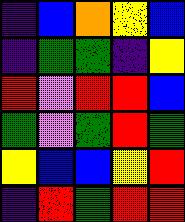[["indigo", "blue", "orange", "yellow", "blue"], ["indigo", "green", "green", "indigo", "yellow"], ["red", "violet", "red", "red", "blue"], ["green", "violet", "green", "red", "green"], ["yellow", "blue", "blue", "yellow", "red"], ["indigo", "red", "green", "red", "red"]]